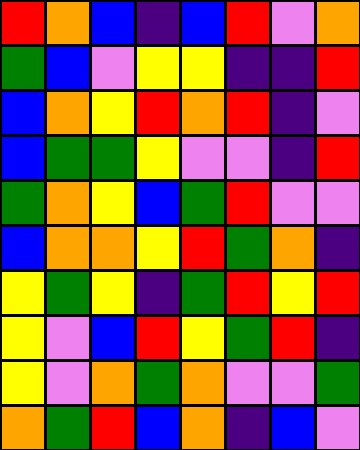[["red", "orange", "blue", "indigo", "blue", "red", "violet", "orange"], ["green", "blue", "violet", "yellow", "yellow", "indigo", "indigo", "red"], ["blue", "orange", "yellow", "red", "orange", "red", "indigo", "violet"], ["blue", "green", "green", "yellow", "violet", "violet", "indigo", "red"], ["green", "orange", "yellow", "blue", "green", "red", "violet", "violet"], ["blue", "orange", "orange", "yellow", "red", "green", "orange", "indigo"], ["yellow", "green", "yellow", "indigo", "green", "red", "yellow", "red"], ["yellow", "violet", "blue", "red", "yellow", "green", "red", "indigo"], ["yellow", "violet", "orange", "green", "orange", "violet", "violet", "green"], ["orange", "green", "red", "blue", "orange", "indigo", "blue", "violet"]]